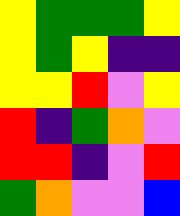[["yellow", "green", "green", "green", "yellow"], ["yellow", "green", "yellow", "indigo", "indigo"], ["yellow", "yellow", "red", "violet", "yellow"], ["red", "indigo", "green", "orange", "violet"], ["red", "red", "indigo", "violet", "red"], ["green", "orange", "violet", "violet", "blue"]]